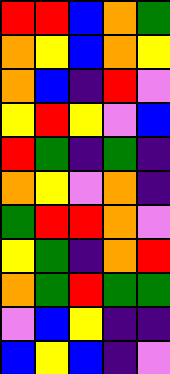[["red", "red", "blue", "orange", "green"], ["orange", "yellow", "blue", "orange", "yellow"], ["orange", "blue", "indigo", "red", "violet"], ["yellow", "red", "yellow", "violet", "blue"], ["red", "green", "indigo", "green", "indigo"], ["orange", "yellow", "violet", "orange", "indigo"], ["green", "red", "red", "orange", "violet"], ["yellow", "green", "indigo", "orange", "red"], ["orange", "green", "red", "green", "green"], ["violet", "blue", "yellow", "indigo", "indigo"], ["blue", "yellow", "blue", "indigo", "violet"]]